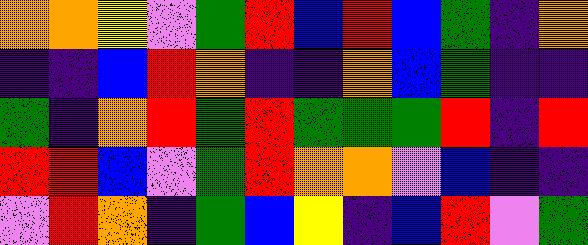[["orange", "orange", "yellow", "violet", "green", "red", "blue", "red", "blue", "green", "indigo", "orange"], ["indigo", "indigo", "blue", "red", "orange", "indigo", "indigo", "orange", "blue", "green", "indigo", "indigo"], ["green", "indigo", "orange", "red", "green", "red", "green", "green", "green", "red", "indigo", "red"], ["red", "red", "blue", "violet", "green", "red", "orange", "orange", "violet", "blue", "indigo", "indigo"], ["violet", "red", "orange", "indigo", "green", "blue", "yellow", "indigo", "blue", "red", "violet", "green"]]